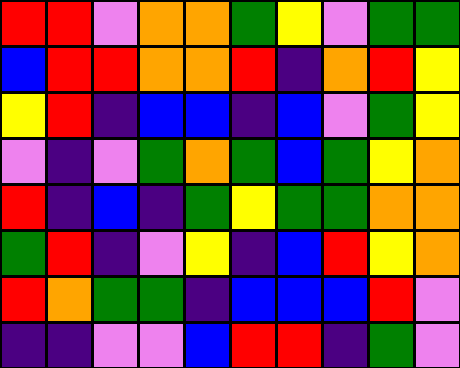[["red", "red", "violet", "orange", "orange", "green", "yellow", "violet", "green", "green"], ["blue", "red", "red", "orange", "orange", "red", "indigo", "orange", "red", "yellow"], ["yellow", "red", "indigo", "blue", "blue", "indigo", "blue", "violet", "green", "yellow"], ["violet", "indigo", "violet", "green", "orange", "green", "blue", "green", "yellow", "orange"], ["red", "indigo", "blue", "indigo", "green", "yellow", "green", "green", "orange", "orange"], ["green", "red", "indigo", "violet", "yellow", "indigo", "blue", "red", "yellow", "orange"], ["red", "orange", "green", "green", "indigo", "blue", "blue", "blue", "red", "violet"], ["indigo", "indigo", "violet", "violet", "blue", "red", "red", "indigo", "green", "violet"]]